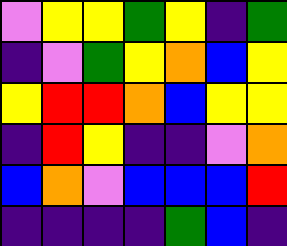[["violet", "yellow", "yellow", "green", "yellow", "indigo", "green"], ["indigo", "violet", "green", "yellow", "orange", "blue", "yellow"], ["yellow", "red", "red", "orange", "blue", "yellow", "yellow"], ["indigo", "red", "yellow", "indigo", "indigo", "violet", "orange"], ["blue", "orange", "violet", "blue", "blue", "blue", "red"], ["indigo", "indigo", "indigo", "indigo", "green", "blue", "indigo"]]